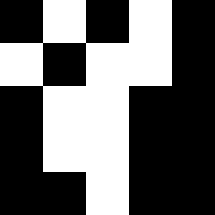[["black", "white", "black", "white", "black"], ["white", "black", "white", "white", "black"], ["black", "white", "white", "black", "black"], ["black", "white", "white", "black", "black"], ["black", "black", "white", "black", "black"]]